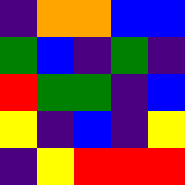[["indigo", "orange", "orange", "blue", "blue"], ["green", "blue", "indigo", "green", "indigo"], ["red", "green", "green", "indigo", "blue"], ["yellow", "indigo", "blue", "indigo", "yellow"], ["indigo", "yellow", "red", "red", "red"]]